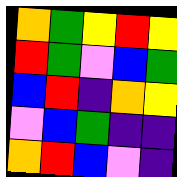[["orange", "green", "yellow", "red", "yellow"], ["red", "green", "violet", "blue", "green"], ["blue", "red", "indigo", "orange", "yellow"], ["violet", "blue", "green", "indigo", "indigo"], ["orange", "red", "blue", "violet", "indigo"]]